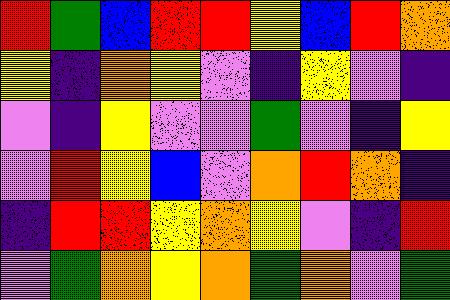[["red", "green", "blue", "red", "red", "yellow", "blue", "red", "orange"], ["yellow", "indigo", "orange", "yellow", "violet", "indigo", "yellow", "violet", "indigo"], ["violet", "indigo", "yellow", "violet", "violet", "green", "violet", "indigo", "yellow"], ["violet", "red", "yellow", "blue", "violet", "orange", "red", "orange", "indigo"], ["indigo", "red", "red", "yellow", "orange", "yellow", "violet", "indigo", "red"], ["violet", "green", "orange", "yellow", "orange", "green", "orange", "violet", "green"]]